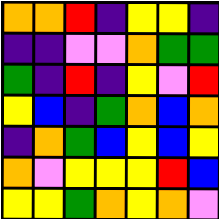[["orange", "orange", "red", "indigo", "yellow", "yellow", "indigo"], ["indigo", "indigo", "violet", "violet", "orange", "green", "green"], ["green", "indigo", "red", "indigo", "yellow", "violet", "red"], ["yellow", "blue", "indigo", "green", "orange", "blue", "orange"], ["indigo", "orange", "green", "blue", "yellow", "blue", "yellow"], ["orange", "violet", "yellow", "yellow", "yellow", "red", "blue"], ["yellow", "yellow", "green", "orange", "yellow", "orange", "violet"]]